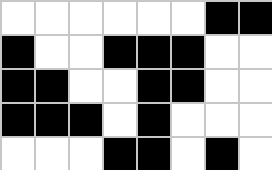[["white", "white", "white", "white", "white", "white", "black", "black"], ["black", "white", "white", "black", "black", "black", "white", "white"], ["black", "black", "white", "white", "black", "black", "white", "white"], ["black", "black", "black", "white", "black", "white", "white", "white"], ["white", "white", "white", "black", "black", "white", "black", "white"]]